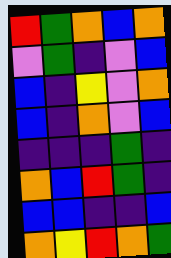[["red", "green", "orange", "blue", "orange"], ["violet", "green", "indigo", "violet", "blue"], ["blue", "indigo", "yellow", "violet", "orange"], ["blue", "indigo", "orange", "violet", "blue"], ["indigo", "indigo", "indigo", "green", "indigo"], ["orange", "blue", "red", "green", "indigo"], ["blue", "blue", "indigo", "indigo", "blue"], ["orange", "yellow", "red", "orange", "green"]]